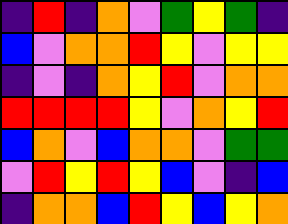[["indigo", "red", "indigo", "orange", "violet", "green", "yellow", "green", "indigo"], ["blue", "violet", "orange", "orange", "red", "yellow", "violet", "yellow", "yellow"], ["indigo", "violet", "indigo", "orange", "yellow", "red", "violet", "orange", "orange"], ["red", "red", "red", "red", "yellow", "violet", "orange", "yellow", "red"], ["blue", "orange", "violet", "blue", "orange", "orange", "violet", "green", "green"], ["violet", "red", "yellow", "red", "yellow", "blue", "violet", "indigo", "blue"], ["indigo", "orange", "orange", "blue", "red", "yellow", "blue", "yellow", "orange"]]